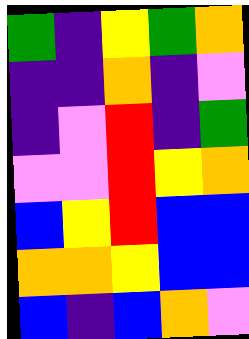[["green", "indigo", "yellow", "green", "orange"], ["indigo", "indigo", "orange", "indigo", "violet"], ["indigo", "violet", "red", "indigo", "green"], ["violet", "violet", "red", "yellow", "orange"], ["blue", "yellow", "red", "blue", "blue"], ["orange", "orange", "yellow", "blue", "blue"], ["blue", "indigo", "blue", "orange", "violet"]]